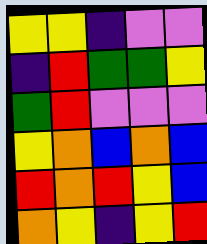[["yellow", "yellow", "indigo", "violet", "violet"], ["indigo", "red", "green", "green", "yellow"], ["green", "red", "violet", "violet", "violet"], ["yellow", "orange", "blue", "orange", "blue"], ["red", "orange", "red", "yellow", "blue"], ["orange", "yellow", "indigo", "yellow", "red"]]